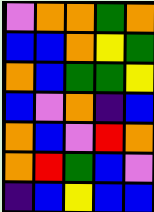[["violet", "orange", "orange", "green", "orange"], ["blue", "blue", "orange", "yellow", "green"], ["orange", "blue", "green", "green", "yellow"], ["blue", "violet", "orange", "indigo", "blue"], ["orange", "blue", "violet", "red", "orange"], ["orange", "red", "green", "blue", "violet"], ["indigo", "blue", "yellow", "blue", "blue"]]